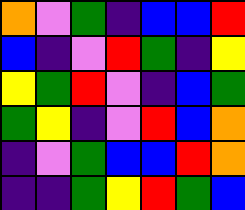[["orange", "violet", "green", "indigo", "blue", "blue", "red"], ["blue", "indigo", "violet", "red", "green", "indigo", "yellow"], ["yellow", "green", "red", "violet", "indigo", "blue", "green"], ["green", "yellow", "indigo", "violet", "red", "blue", "orange"], ["indigo", "violet", "green", "blue", "blue", "red", "orange"], ["indigo", "indigo", "green", "yellow", "red", "green", "blue"]]